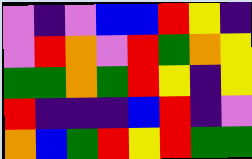[["violet", "indigo", "violet", "blue", "blue", "red", "yellow", "indigo"], ["violet", "red", "orange", "violet", "red", "green", "orange", "yellow"], ["green", "green", "orange", "green", "red", "yellow", "indigo", "yellow"], ["red", "indigo", "indigo", "indigo", "blue", "red", "indigo", "violet"], ["orange", "blue", "green", "red", "yellow", "red", "green", "green"]]